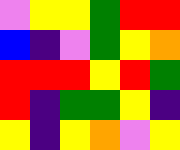[["violet", "yellow", "yellow", "green", "red", "red"], ["blue", "indigo", "violet", "green", "yellow", "orange"], ["red", "red", "red", "yellow", "red", "green"], ["red", "indigo", "green", "green", "yellow", "indigo"], ["yellow", "indigo", "yellow", "orange", "violet", "yellow"]]